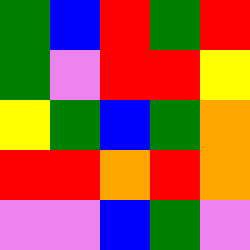[["green", "blue", "red", "green", "red"], ["green", "violet", "red", "red", "yellow"], ["yellow", "green", "blue", "green", "orange"], ["red", "red", "orange", "red", "orange"], ["violet", "violet", "blue", "green", "violet"]]